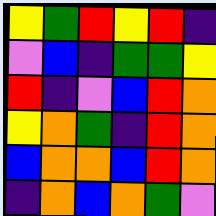[["yellow", "green", "red", "yellow", "red", "indigo"], ["violet", "blue", "indigo", "green", "green", "yellow"], ["red", "indigo", "violet", "blue", "red", "orange"], ["yellow", "orange", "green", "indigo", "red", "orange"], ["blue", "orange", "orange", "blue", "red", "orange"], ["indigo", "orange", "blue", "orange", "green", "violet"]]